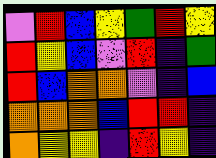[["violet", "red", "blue", "yellow", "green", "red", "yellow"], ["red", "yellow", "blue", "violet", "red", "indigo", "green"], ["red", "blue", "orange", "orange", "violet", "indigo", "blue"], ["orange", "orange", "orange", "blue", "red", "red", "indigo"], ["orange", "yellow", "yellow", "indigo", "red", "yellow", "indigo"]]